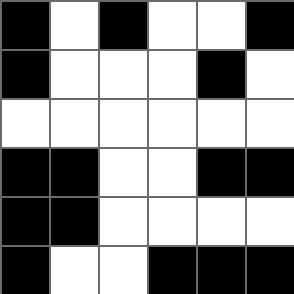[["black", "white", "black", "white", "white", "black"], ["black", "white", "white", "white", "black", "white"], ["white", "white", "white", "white", "white", "white"], ["black", "black", "white", "white", "black", "black"], ["black", "black", "white", "white", "white", "white"], ["black", "white", "white", "black", "black", "black"]]